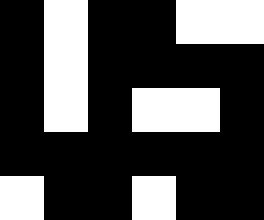[["black", "white", "black", "black", "white", "white"], ["black", "white", "black", "black", "black", "black"], ["black", "white", "black", "white", "white", "black"], ["black", "black", "black", "black", "black", "black"], ["white", "black", "black", "white", "black", "black"]]